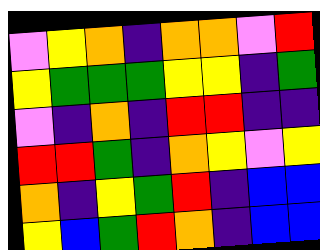[["violet", "yellow", "orange", "indigo", "orange", "orange", "violet", "red"], ["yellow", "green", "green", "green", "yellow", "yellow", "indigo", "green"], ["violet", "indigo", "orange", "indigo", "red", "red", "indigo", "indigo"], ["red", "red", "green", "indigo", "orange", "yellow", "violet", "yellow"], ["orange", "indigo", "yellow", "green", "red", "indigo", "blue", "blue"], ["yellow", "blue", "green", "red", "orange", "indigo", "blue", "blue"]]